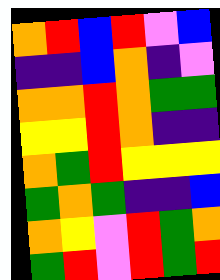[["orange", "red", "blue", "red", "violet", "blue"], ["indigo", "indigo", "blue", "orange", "indigo", "violet"], ["orange", "orange", "red", "orange", "green", "green"], ["yellow", "yellow", "red", "orange", "indigo", "indigo"], ["orange", "green", "red", "yellow", "yellow", "yellow"], ["green", "orange", "green", "indigo", "indigo", "blue"], ["orange", "yellow", "violet", "red", "green", "orange"], ["green", "red", "violet", "red", "green", "red"]]